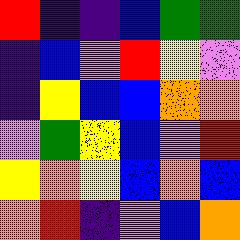[["red", "indigo", "indigo", "blue", "green", "green"], ["indigo", "blue", "violet", "red", "yellow", "violet"], ["indigo", "yellow", "blue", "blue", "orange", "orange"], ["violet", "green", "yellow", "blue", "violet", "red"], ["yellow", "orange", "yellow", "blue", "orange", "blue"], ["orange", "red", "indigo", "violet", "blue", "orange"]]